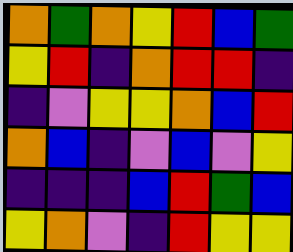[["orange", "green", "orange", "yellow", "red", "blue", "green"], ["yellow", "red", "indigo", "orange", "red", "red", "indigo"], ["indigo", "violet", "yellow", "yellow", "orange", "blue", "red"], ["orange", "blue", "indigo", "violet", "blue", "violet", "yellow"], ["indigo", "indigo", "indigo", "blue", "red", "green", "blue"], ["yellow", "orange", "violet", "indigo", "red", "yellow", "yellow"]]